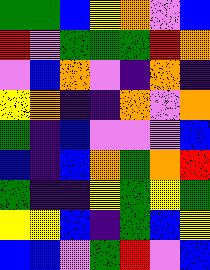[["green", "green", "blue", "yellow", "orange", "violet", "blue"], ["red", "violet", "green", "green", "green", "red", "orange"], ["violet", "blue", "orange", "violet", "indigo", "orange", "indigo"], ["yellow", "orange", "indigo", "indigo", "orange", "violet", "orange"], ["green", "indigo", "blue", "violet", "violet", "violet", "blue"], ["blue", "indigo", "blue", "orange", "green", "orange", "red"], ["green", "indigo", "indigo", "yellow", "green", "yellow", "green"], ["yellow", "yellow", "blue", "indigo", "green", "blue", "yellow"], ["blue", "blue", "violet", "green", "red", "violet", "blue"]]